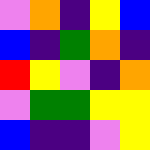[["violet", "orange", "indigo", "yellow", "blue"], ["blue", "indigo", "green", "orange", "indigo"], ["red", "yellow", "violet", "indigo", "orange"], ["violet", "green", "green", "yellow", "yellow"], ["blue", "indigo", "indigo", "violet", "yellow"]]